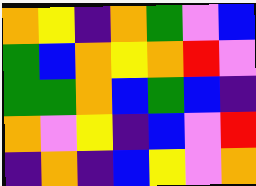[["orange", "yellow", "indigo", "orange", "green", "violet", "blue"], ["green", "blue", "orange", "yellow", "orange", "red", "violet"], ["green", "green", "orange", "blue", "green", "blue", "indigo"], ["orange", "violet", "yellow", "indigo", "blue", "violet", "red"], ["indigo", "orange", "indigo", "blue", "yellow", "violet", "orange"]]